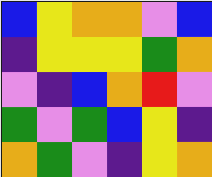[["blue", "yellow", "orange", "orange", "violet", "blue"], ["indigo", "yellow", "yellow", "yellow", "green", "orange"], ["violet", "indigo", "blue", "orange", "red", "violet"], ["green", "violet", "green", "blue", "yellow", "indigo"], ["orange", "green", "violet", "indigo", "yellow", "orange"]]